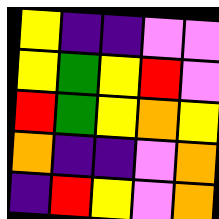[["yellow", "indigo", "indigo", "violet", "violet"], ["yellow", "green", "yellow", "red", "violet"], ["red", "green", "yellow", "orange", "yellow"], ["orange", "indigo", "indigo", "violet", "orange"], ["indigo", "red", "yellow", "violet", "orange"]]